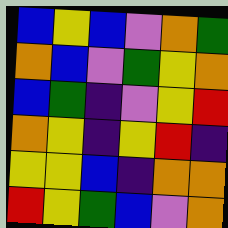[["blue", "yellow", "blue", "violet", "orange", "green"], ["orange", "blue", "violet", "green", "yellow", "orange"], ["blue", "green", "indigo", "violet", "yellow", "red"], ["orange", "yellow", "indigo", "yellow", "red", "indigo"], ["yellow", "yellow", "blue", "indigo", "orange", "orange"], ["red", "yellow", "green", "blue", "violet", "orange"]]